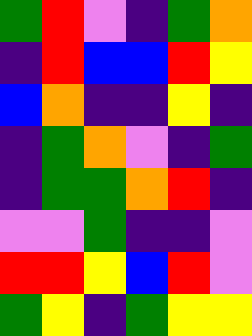[["green", "red", "violet", "indigo", "green", "orange"], ["indigo", "red", "blue", "blue", "red", "yellow"], ["blue", "orange", "indigo", "indigo", "yellow", "indigo"], ["indigo", "green", "orange", "violet", "indigo", "green"], ["indigo", "green", "green", "orange", "red", "indigo"], ["violet", "violet", "green", "indigo", "indigo", "violet"], ["red", "red", "yellow", "blue", "red", "violet"], ["green", "yellow", "indigo", "green", "yellow", "yellow"]]